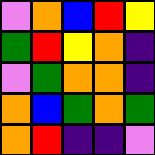[["violet", "orange", "blue", "red", "yellow"], ["green", "red", "yellow", "orange", "indigo"], ["violet", "green", "orange", "orange", "indigo"], ["orange", "blue", "green", "orange", "green"], ["orange", "red", "indigo", "indigo", "violet"]]